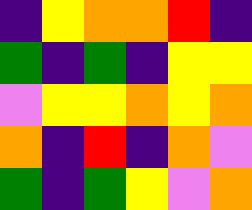[["indigo", "yellow", "orange", "orange", "red", "indigo"], ["green", "indigo", "green", "indigo", "yellow", "yellow"], ["violet", "yellow", "yellow", "orange", "yellow", "orange"], ["orange", "indigo", "red", "indigo", "orange", "violet"], ["green", "indigo", "green", "yellow", "violet", "orange"]]